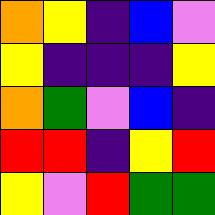[["orange", "yellow", "indigo", "blue", "violet"], ["yellow", "indigo", "indigo", "indigo", "yellow"], ["orange", "green", "violet", "blue", "indigo"], ["red", "red", "indigo", "yellow", "red"], ["yellow", "violet", "red", "green", "green"]]